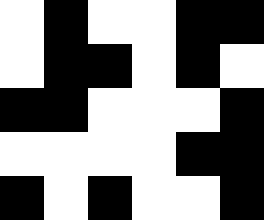[["white", "black", "white", "white", "black", "black"], ["white", "black", "black", "white", "black", "white"], ["black", "black", "white", "white", "white", "black"], ["white", "white", "white", "white", "black", "black"], ["black", "white", "black", "white", "white", "black"]]